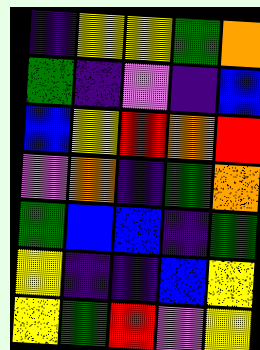[["indigo", "yellow", "yellow", "green", "orange"], ["green", "indigo", "violet", "indigo", "blue"], ["blue", "yellow", "red", "orange", "red"], ["violet", "orange", "indigo", "green", "orange"], ["green", "blue", "blue", "indigo", "green"], ["yellow", "indigo", "indigo", "blue", "yellow"], ["yellow", "green", "red", "violet", "yellow"]]